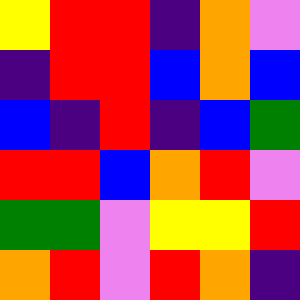[["yellow", "red", "red", "indigo", "orange", "violet"], ["indigo", "red", "red", "blue", "orange", "blue"], ["blue", "indigo", "red", "indigo", "blue", "green"], ["red", "red", "blue", "orange", "red", "violet"], ["green", "green", "violet", "yellow", "yellow", "red"], ["orange", "red", "violet", "red", "orange", "indigo"]]